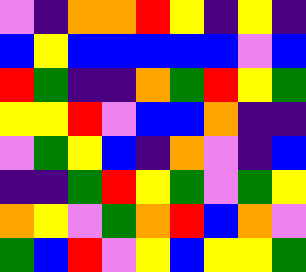[["violet", "indigo", "orange", "orange", "red", "yellow", "indigo", "yellow", "indigo"], ["blue", "yellow", "blue", "blue", "blue", "blue", "blue", "violet", "blue"], ["red", "green", "indigo", "indigo", "orange", "green", "red", "yellow", "green"], ["yellow", "yellow", "red", "violet", "blue", "blue", "orange", "indigo", "indigo"], ["violet", "green", "yellow", "blue", "indigo", "orange", "violet", "indigo", "blue"], ["indigo", "indigo", "green", "red", "yellow", "green", "violet", "green", "yellow"], ["orange", "yellow", "violet", "green", "orange", "red", "blue", "orange", "violet"], ["green", "blue", "red", "violet", "yellow", "blue", "yellow", "yellow", "green"]]